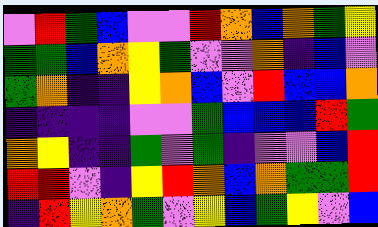[["violet", "red", "green", "blue", "violet", "violet", "red", "orange", "blue", "orange", "green", "yellow"], ["green", "green", "blue", "orange", "yellow", "green", "violet", "violet", "orange", "indigo", "blue", "violet"], ["green", "orange", "indigo", "indigo", "yellow", "orange", "blue", "violet", "red", "blue", "blue", "orange"], ["indigo", "indigo", "indigo", "indigo", "violet", "violet", "green", "blue", "blue", "blue", "red", "green"], ["orange", "yellow", "indigo", "indigo", "green", "violet", "green", "indigo", "violet", "violet", "blue", "red"], ["red", "red", "violet", "indigo", "yellow", "red", "orange", "blue", "orange", "green", "green", "red"], ["indigo", "red", "yellow", "orange", "green", "violet", "yellow", "blue", "green", "yellow", "violet", "blue"]]